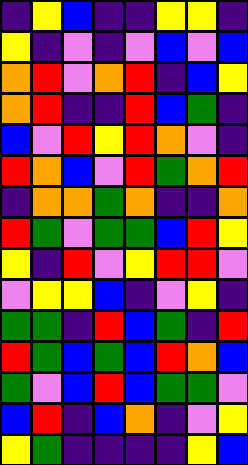[["indigo", "yellow", "blue", "indigo", "indigo", "yellow", "yellow", "indigo"], ["yellow", "indigo", "violet", "indigo", "violet", "blue", "violet", "blue"], ["orange", "red", "violet", "orange", "red", "indigo", "blue", "yellow"], ["orange", "red", "indigo", "indigo", "red", "blue", "green", "indigo"], ["blue", "violet", "red", "yellow", "red", "orange", "violet", "indigo"], ["red", "orange", "blue", "violet", "red", "green", "orange", "red"], ["indigo", "orange", "orange", "green", "orange", "indigo", "indigo", "orange"], ["red", "green", "violet", "green", "green", "blue", "red", "yellow"], ["yellow", "indigo", "red", "violet", "yellow", "red", "red", "violet"], ["violet", "yellow", "yellow", "blue", "indigo", "violet", "yellow", "indigo"], ["green", "green", "indigo", "red", "blue", "green", "indigo", "red"], ["red", "green", "blue", "green", "blue", "red", "orange", "blue"], ["green", "violet", "blue", "red", "blue", "green", "green", "violet"], ["blue", "red", "indigo", "blue", "orange", "indigo", "violet", "yellow"], ["yellow", "green", "indigo", "indigo", "indigo", "indigo", "yellow", "blue"]]